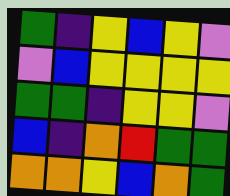[["green", "indigo", "yellow", "blue", "yellow", "violet"], ["violet", "blue", "yellow", "yellow", "yellow", "yellow"], ["green", "green", "indigo", "yellow", "yellow", "violet"], ["blue", "indigo", "orange", "red", "green", "green"], ["orange", "orange", "yellow", "blue", "orange", "green"]]